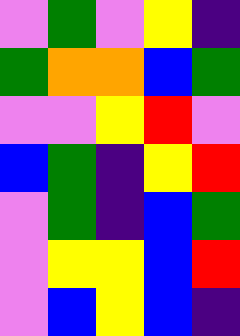[["violet", "green", "violet", "yellow", "indigo"], ["green", "orange", "orange", "blue", "green"], ["violet", "violet", "yellow", "red", "violet"], ["blue", "green", "indigo", "yellow", "red"], ["violet", "green", "indigo", "blue", "green"], ["violet", "yellow", "yellow", "blue", "red"], ["violet", "blue", "yellow", "blue", "indigo"]]